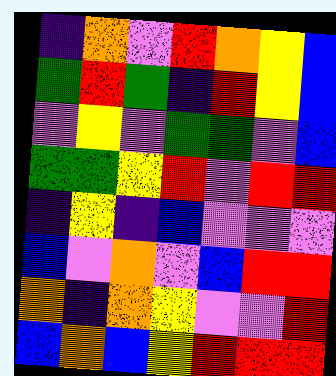[["indigo", "orange", "violet", "red", "orange", "yellow", "blue"], ["green", "red", "green", "indigo", "red", "yellow", "blue"], ["violet", "yellow", "violet", "green", "green", "violet", "blue"], ["green", "green", "yellow", "red", "violet", "red", "red"], ["indigo", "yellow", "indigo", "blue", "violet", "violet", "violet"], ["blue", "violet", "orange", "violet", "blue", "red", "red"], ["orange", "indigo", "orange", "yellow", "violet", "violet", "red"], ["blue", "orange", "blue", "yellow", "red", "red", "red"]]